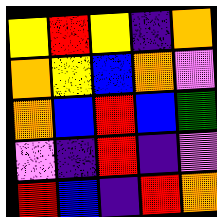[["yellow", "red", "yellow", "indigo", "orange"], ["orange", "yellow", "blue", "orange", "violet"], ["orange", "blue", "red", "blue", "green"], ["violet", "indigo", "red", "indigo", "violet"], ["red", "blue", "indigo", "red", "orange"]]